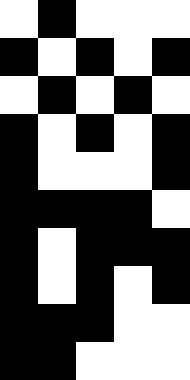[["white", "black", "white", "white", "white"], ["black", "white", "black", "white", "black"], ["white", "black", "white", "black", "white"], ["black", "white", "black", "white", "black"], ["black", "white", "white", "white", "black"], ["black", "black", "black", "black", "white"], ["black", "white", "black", "black", "black"], ["black", "white", "black", "white", "black"], ["black", "black", "black", "white", "white"], ["black", "black", "white", "white", "white"]]